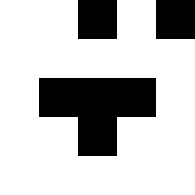[["white", "white", "black", "white", "black"], ["white", "white", "white", "white", "white"], ["white", "black", "black", "black", "white"], ["white", "white", "black", "white", "white"], ["white", "white", "white", "white", "white"]]